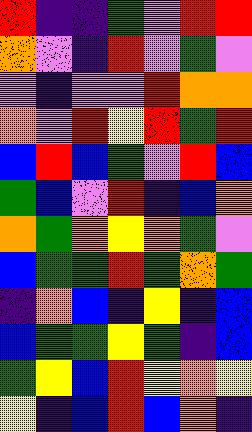[["red", "indigo", "indigo", "green", "violet", "red", "red"], ["orange", "violet", "indigo", "red", "violet", "green", "violet"], ["violet", "indigo", "violet", "violet", "red", "orange", "orange"], ["orange", "violet", "red", "yellow", "red", "green", "red"], ["blue", "red", "blue", "green", "violet", "red", "blue"], ["green", "blue", "violet", "red", "indigo", "blue", "orange"], ["orange", "green", "orange", "yellow", "orange", "green", "violet"], ["blue", "green", "green", "red", "green", "orange", "green"], ["indigo", "orange", "blue", "indigo", "yellow", "indigo", "blue"], ["blue", "green", "green", "yellow", "green", "indigo", "blue"], ["green", "yellow", "blue", "red", "yellow", "orange", "yellow"], ["yellow", "indigo", "blue", "red", "blue", "orange", "indigo"]]